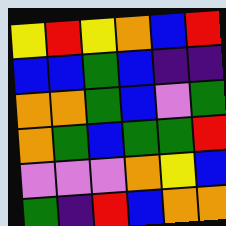[["yellow", "red", "yellow", "orange", "blue", "red"], ["blue", "blue", "green", "blue", "indigo", "indigo"], ["orange", "orange", "green", "blue", "violet", "green"], ["orange", "green", "blue", "green", "green", "red"], ["violet", "violet", "violet", "orange", "yellow", "blue"], ["green", "indigo", "red", "blue", "orange", "orange"]]